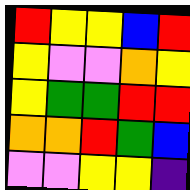[["red", "yellow", "yellow", "blue", "red"], ["yellow", "violet", "violet", "orange", "yellow"], ["yellow", "green", "green", "red", "red"], ["orange", "orange", "red", "green", "blue"], ["violet", "violet", "yellow", "yellow", "indigo"]]